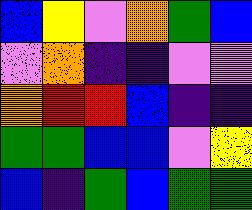[["blue", "yellow", "violet", "orange", "green", "blue"], ["violet", "orange", "indigo", "indigo", "violet", "violet"], ["orange", "red", "red", "blue", "indigo", "indigo"], ["green", "green", "blue", "blue", "violet", "yellow"], ["blue", "indigo", "green", "blue", "green", "green"]]